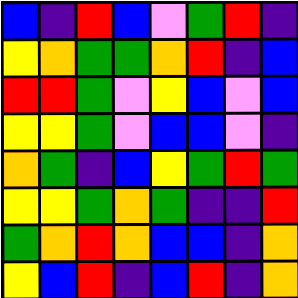[["blue", "indigo", "red", "blue", "violet", "green", "red", "indigo"], ["yellow", "orange", "green", "green", "orange", "red", "indigo", "blue"], ["red", "red", "green", "violet", "yellow", "blue", "violet", "blue"], ["yellow", "yellow", "green", "violet", "blue", "blue", "violet", "indigo"], ["orange", "green", "indigo", "blue", "yellow", "green", "red", "green"], ["yellow", "yellow", "green", "orange", "green", "indigo", "indigo", "red"], ["green", "orange", "red", "orange", "blue", "blue", "indigo", "orange"], ["yellow", "blue", "red", "indigo", "blue", "red", "indigo", "orange"]]